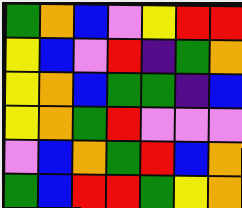[["green", "orange", "blue", "violet", "yellow", "red", "red"], ["yellow", "blue", "violet", "red", "indigo", "green", "orange"], ["yellow", "orange", "blue", "green", "green", "indigo", "blue"], ["yellow", "orange", "green", "red", "violet", "violet", "violet"], ["violet", "blue", "orange", "green", "red", "blue", "orange"], ["green", "blue", "red", "red", "green", "yellow", "orange"]]